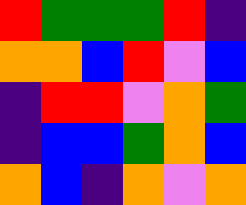[["red", "green", "green", "green", "red", "indigo"], ["orange", "orange", "blue", "red", "violet", "blue"], ["indigo", "red", "red", "violet", "orange", "green"], ["indigo", "blue", "blue", "green", "orange", "blue"], ["orange", "blue", "indigo", "orange", "violet", "orange"]]